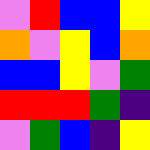[["violet", "red", "blue", "blue", "yellow"], ["orange", "violet", "yellow", "blue", "orange"], ["blue", "blue", "yellow", "violet", "green"], ["red", "red", "red", "green", "indigo"], ["violet", "green", "blue", "indigo", "yellow"]]